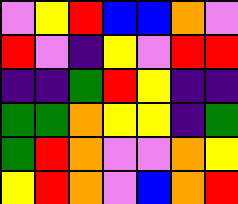[["violet", "yellow", "red", "blue", "blue", "orange", "violet"], ["red", "violet", "indigo", "yellow", "violet", "red", "red"], ["indigo", "indigo", "green", "red", "yellow", "indigo", "indigo"], ["green", "green", "orange", "yellow", "yellow", "indigo", "green"], ["green", "red", "orange", "violet", "violet", "orange", "yellow"], ["yellow", "red", "orange", "violet", "blue", "orange", "red"]]